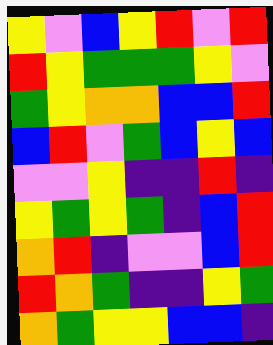[["yellow", "violet", "blue", "yellow", "red", "violet", "red"], ["red", "yellow", "green", "green", "green", "yellow", "violet"], ["green", "yellow", "orange", "orange", "blue", "blue", "red"], ["blue", "red", "violet", "green", "blue", "yellow", "blue"], ["violet", "violet", "yellow", "indigo", "indigo", "red", "indigo"], ["yellow", "green", "yellow", "green", "indigo", "blue", "red"], ["orange", "red", "indigo", "violet", "violet", "blue", "red"], ["red", "orange", "green", "indigo", "indigo", "yellow", "green"], ["orange", "green", "yellow", "yellow", "blue", "blue", "indigo"]]